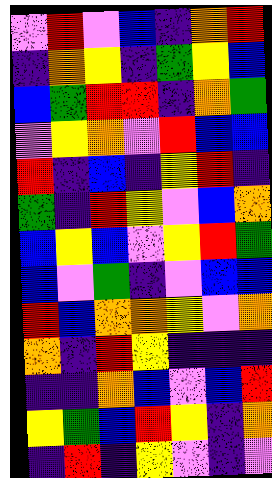[["violet", "red", "violet", "blue", "indigo", "orange", "red"], ["indigo", "orange", "yellow", "indigo", "green", "yellow", "blue"], ["blue", "green", "red", "red", "indigo", "orange", "green"], ["violet", "yellow", "orange", "violet", "red", "blue", "blue"], ["red", "indigo", "blue", "indigo", "yellow", "red", "indigo"], ["green", "indigo", "red", "yellow", "violet", "blue", "orange"], ["blue", "yellow", "blue", "violet", "yellow", "red", "green"], ["blue", "violet", "green", "indigo", "violet", "blue", "blue"], ["red", "blue", "orange", "orange", "yellow", "violet", "orange"], ["orange", "indigo", "red", "yellow", "indigo", "indigo", "indigo"], ["indigo", "indigo", "orange", "blue", "violet", "blue", "red"], ["yellow", "green", "blue", "red", "yellow", "indigo", "orange"], ["indigo", "red", "indigo", "yellow", "violet", "indigo", "violet"]]